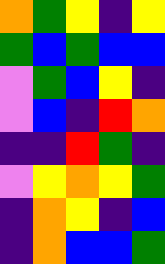[["orange", "green", "yellow", "indigo", "yellow"], ["green", "blue", "green", "blue", "blue"], ["violet", "green", "blue", "yellow", "indigo"], ["violet", "blue", "indigo", "red", "orange"], ["indigo", "indigo", "red", "green", "indigo"], ["violet", "yellow", "orange", "yellow", "green"], ["indigo", "orange", "yellow", "indigo", "blue"], ["indigo", "orange", "blue", "blue", "green"]]